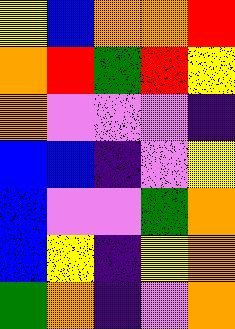[["yellow", "blue", "orange", "orange", "red"], ["orange", "red", "green", "red", "yellow"], ["orange", "violet", "violet", "violet", "indigo"], ["blue", "blue", "indigo", "violet", "yellow"], ["blue", "violet", "violet", "green", "orange"], ["blue", "yellow", "indigo", "yellow", "orange"], ["green", "orange", "indigo", "violet", "orange"]]